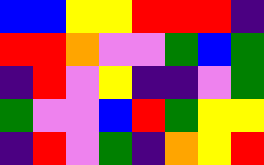[["blue", "blue", "yellow", "yellow", "red", "red", "red", "indigo"], ["red", "red", "orange", "violet", "violet", "green", "blue", "green"], ["indigo", "red", "violet", "yellow", "indigo", "indigo", "violet", "green"], ["green", "violet", "violet", "blue", "red", "green", "yellow", "yellow"], ["indigo", "red", "violet", "green", "indigo", "orange", "yellow", "red"]]